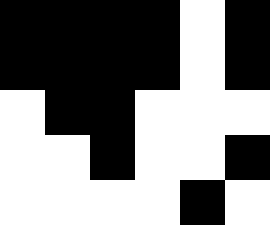[["black", "black", "black", "black", "white", "black"], ["black", "black", "black", "black", "white", "black"], ["white", "black", "black", "white", "white", "white"], ["white", "white", "black", "white", "white", "black"], ["white", "white", "white", "white", "black", "white"]]